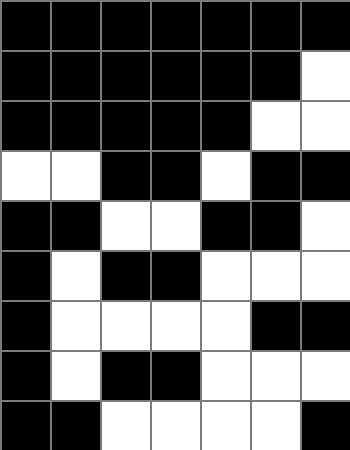[["black", "black", "black", "black", "black", "black", "black"], ["black", "black", "black", "black", "black", "black", "white"], ["black", "black", "black", "black", "black", "white", "white"], ["white", "white", "black", "black", "white", "black", "black"], ["black", "black", "white", "white", "black", "black", "white"], ["black", "white", "black", "black", "white", "white", "white"], ["black", "white", "white", "white", "white", "black", "black"], ["black", "white", "black", "black", "white", "white", "white"], ["black", "black", "white", "white", "white", "white", "black"]]